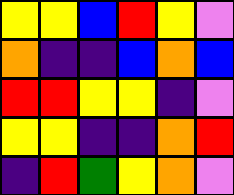[["yellow", "yellow", "blue", "red", "yellow", "violet"], ["orange", "indigo", "indigo", "blue", "orange", "blue"], ["red", "red", "yellow", "yellow", "indigo", "violet"], ["yellow", "yellow", "indigo", "indigo", "orange", "red"], ["indigo", "red", "green", "yellow", "orange", "violet"]]